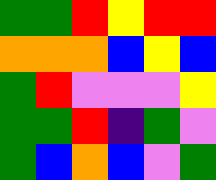[["green", "green", "red", "yellow", "red", "red"], ["orange", "orange", "orange", "blue", "yellow", "blue"], ["green", "red", "violet", "violet", "violet", "yellow"], ["green", "green", "red", "indigo", "green", "violet"], ["green", "blue", "orange", "blue", "violet", "green"]]